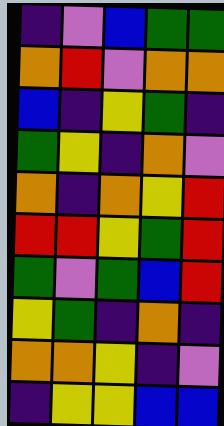[["indigo", "violet", "blue", "green", "green"], ["orange", "red", "violet", "orange", "orange"], ["blue", "indigo", "yellow", "green", "indigo"], ["green", "yellow", "indigo", "orange", "violet"], ["orange", "indigo", "orange", "yellow", "red"], ["red", "red", "yellow", "green", "red"], ["green", "violet", "green", "blue", "red"], ["yellow", "green", "indigo", "orange", "indigo"], ["orange", "orange", "yellow", "indigo", "violet"], ["indigo", "yellow", "yellow", "blue", "blue"]]